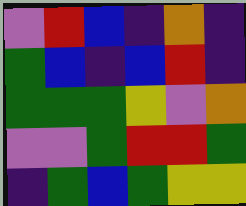[["violet", "red", "blue", "indigo", "orange", "indigo"], ["green", "blue", "indigo", "blue", "red", "indigo"], ["green", "green", "green", "yellow", "violet", "orange"], ["violet", "violet", "green", "red", "red", "green"], ["indigo", "green", "blue", "green", "yellow", "yellow"]]